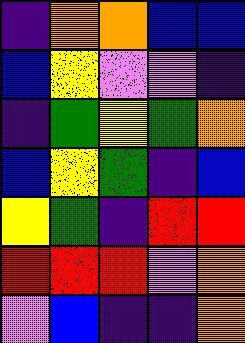[["indigo", "orange", "orange", "blue", "blue"], ["blue", "yellow", "violet", "violet", "indigo"], ["indigo", "green", "yellow", "green", "orange"], ["blue", "yellow", "green", "indigo", "blue"], ["yellow", "green", "indigo", "red", "red"], ["red", "red", "red", "violet", "orange"], ["violet", "blue", "indigo", "indigo", "orange"]]